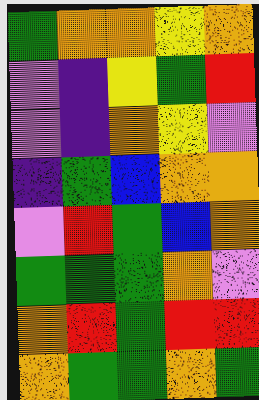[["green", "orange", "orange", "yellow", "orange"], ["violet", "indigo", "yellow", "green", "red"], ["violet", "indigo", "orange", "yellow", "violet"], ["indigo", "green", "blue", "orange", "orange"], ["violet", "red", "green", "blue", "orange"], ["green", "green", "green", "orange", "violet"], ["orange", "red", "green", "red", "red"], ["orange", "green", "green", "orange", "green"]]